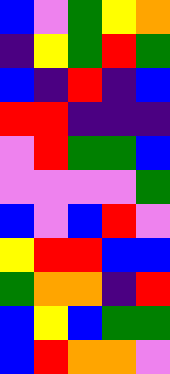[["blue", "violet", "green", "yellow", "orange"], ["indigo", "yellow", "green", "red", "green"], ["blue", "indigo", "red", "indigo", "blue"], ["red", "red", "indigo", "indigo", "indigo"], ["violet", "red", "green", "green", "blue"], ["violet", "violet", "violet", "violet", "green"], ["blue", "violet", "blue", "red", "violet"], ["yellow", "red", "red", "blue", "blue"], ["green", "orange", "orange", "indigo", "red"], ["blue", "yellow", "blue", "green", "green"], ["blue", "red", "orange", "orange", "violet"]]